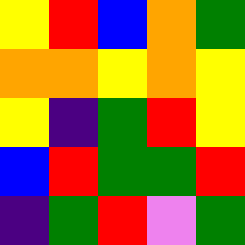[["yellow", "red", "blue", "orange", "green"], ["orange", "orange", "yellow", "orange", "yellow"], ["yellow", "indigo", "green", "red", "yellow"], ["blue", "red", "green", "green", "red"], ["indigo", "green", "red", "violet", "green"]]